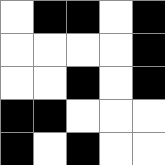[["white", "black", "black", "white", "black"], ["white", "white", "white", "white", "black"], ["white", "white", "black", "white", "black"], ["black", "black", "white", "white", "white"], ["black", "white", "black", "white", "white"]]